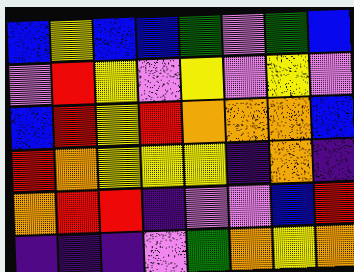[["blue", "yellow", "blue", "blue", "green", "violet", "green", "blue"], ["violet", "red", "yellow", "violet", "yellow", "violet", "yellow", "violet"], ["blue", "red", "yellow", "red", "orange", "orange", "orange", "blue"], ["red", "orange", "yellow", "yellow", "yellow", "indigo", "orange", "indigo"], ["orange", "red", "red", "indigo", "violet", "violet", "blue", "red"], ["indigo", "indigo", "indigo", "violet", "green", "orange", "yellow", "orange"]]